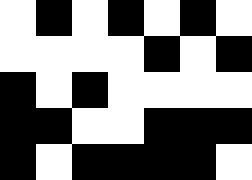[["white", "black", "white", "black", "white", "black", "white"], ["white", "white", "white", "white", "black", "white", "black"], ["black", "white", "black", "white", "white", "white", "white"], ["black", "black", "white", "white", "black", "black", "black"], ["black", "white", "black", "black", "black", "black", "white"]]